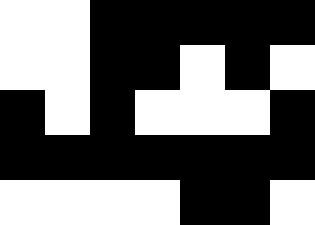[["white", "white", "black", "black", "black", "black", "black"], ["white", "white", "black", "black", "white", "black", "white"], ["black", "white", "black", "white", "white", "white", "black"], ["black", "black", "black", "black", "black", "black", "black"], ["white", "white", "white", "white", "black", "black", "white"]]